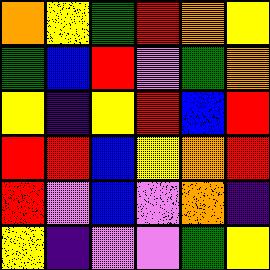[["orange", "yellow", "green", "red", "orange", "yellow"], ["green", "blue", "red", "violet", "green", "orange"], ["yellow", "indigo", "yellow", "red", "blue", "red"], ["red", "red", "blue", "yellow", "orange", "red"], ["red", "violet", "blue", "violet", "orange", "indigo"], ["yellow", "indigo", "violet", "violet", "green", "yellow"]]